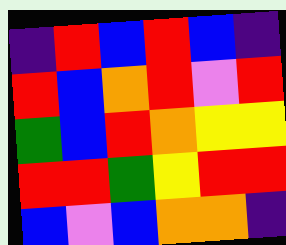[["indigo", "red", "blue", "red", "blue", "indigo"], ["red", "blue", "orange", "red", "violet", "red"], ["green", "blue", "red", "orange", "yellow", "yellow"], ["red", "red", "green", "yellow", "red", "red"], ["blue", "violet", "blue", "orange", "orange", "indigo"]]